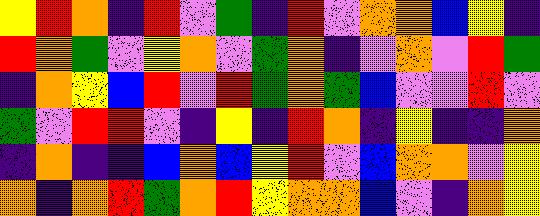[["yellow", "red", "orange", "indigo", "red", "violet", "green", "indigo", "red", "violet", "orange", "orange", "blue", "yellow", "indigo"], ["red", "orange", "green", "violet", "yellow", "orange", "violet", "green", "orange", "indigo", "violet", "orange", "violet", "red", "green"], ["indigo", "orange", "yellow", "blue", "red", "violet", "red", "green", "orange", "green", "blue", "violet", "violet", "red", "violet"], ["green", "violet", "red", "red", "violet", "indigo", "yellow", "indigo", "red", "orange", "indigo", "yellow", "indigo", "indigo", "orange"], ["indigo", "orange", "indigo", "indigo", "blue", "orange", "blue", "yellow", "red", "violet", "blue", "orange", "orange", "violet", "yellow"], ["orange", "indigo", "orange", "red", "green", "orange", "red", "yellow", "orange", "orange", "blue", "violet", "indigo", "orange", "yellow"]]